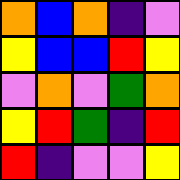[["orange", "blue", "orange", "indigo", "violet"], ["yellow", "blue", "blue", "red", "yellow"], ["violet", "orange", "violet", "green", "orange"], ["yellow", "red", "green", "indigo", "red"], ["red", "indigo", "violet", "violet", "yellow"]]